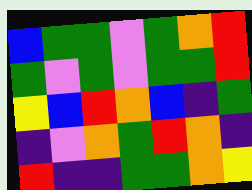[["blue", "green", "green", "violet", "green", "orange", "red"], ["green", "violet", "green", "violet", "green", "green", "red"], ["yellow", "blue", "red", "orange", "blue", "indigo", "green"], ["indigo", "violet", "orange", "green", "red", "orange", "indigo"], ["red", "indigo", "indigo", "green", "green", "orange", "yellow"]]